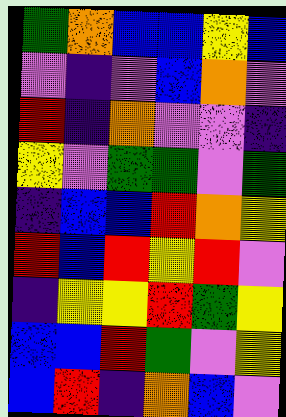[["green", "orange", "blue", "blue", "yellow", "blue"], ["violet", "indigo", "violet", "blue", "orange", "violet"], ["red", "indigo", "orange", "violet", "violet", "indigo"], ["yellow", "violet", "green", "green", "violet", "green"], ["indigo", "blue", "blue", "red", "orange", "yellow"], ["red", "blue", "red", "yellow", "red", "violet"], ["indigo", "yellow", "yellow", "red", "green", "yellow"], ["blue", "blue", "red", "green", "violet", "yellow"], ["blue", "red", "indigo", "orange", "blue", "violet"]]